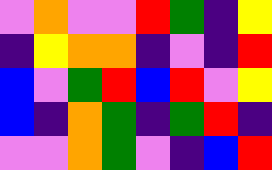[["violet", "orange", "violet", "violet", "red", "green", "indigo", "yellow"], ["indigo", "yellow", "orange", "orange", "indigo", "violet", "indigo", "red"], ["blue", "violet", "green", "red", "blue", "red", "violet", "yellow"], ["blue", "indigo", "orange", "green", "indigo", "green", "red", "indigo"], ["violet", "violet", "orange", "green", "violet", "indigo", "blue", "red"]]